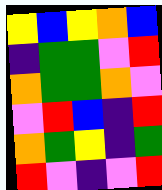[["yellow", "blue", "yellow", "orange", "blue"], ["indigo", "green", "green", "violet", "red"], ["orange", "green", "green", "orange", "violet"], ["violet", "red", "blue", "indigo", "red"], ["orange", "green", "yellow", "indigo", "green"], ["red", "violet", "indigo", "violet", "red"]]